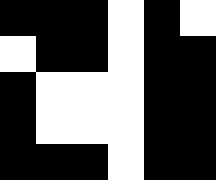[["black", "black", "black", "white", "black", "white"], ["white", "black", "black", "white", "black", "black"], ["black", "white", "white", "white", "black", "black"], ["black", "white", "white", "white", "black", "black"], ["black", "black", "black", "white", "black", "black"]]